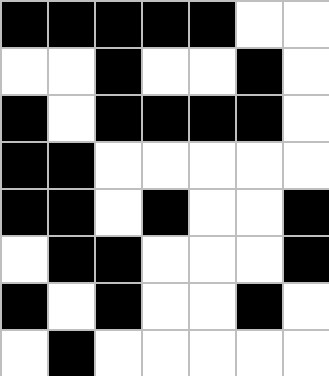[["black", "black", "black", "black", "black", "white", "white"], ["white", "white", "black", "white", "white", "black", "white"], ["black", "white", "black", "black", "black", "black", "white"], ["black", "black", "white", "white", "white", "white", "white"], ["black", "black", "white", "black", "white", "white", "black"], ["white", "black", "black", "white", "white", "white", "black"], ["black", "white", "black", "white", "white", "black", "white"], ["white", "black", "white", "white", "white", "white", "white"]]